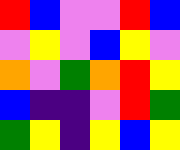[["red", "blue", "violet", "violet", "red", "blue"], ["violet", "yellow", "violet", "blue", "yellow", "violet"], ["orange", "violet", "green", "orange", "red", "yellow"], ["blue", "indigo", "indigo", "violet", "red", "green"], ["green", "yellow", "indigo", "yellow", "blue", "yellow"]]